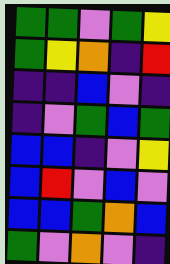[["green", "green", "violet", "green", "yellow"], ["green", "yellow", "orange", "indigo", "red"], ["indigo", "indigo", "blue", "violet", "indigo"], ["indigo", "violet", "green", "blue", "green"], ["blue", "blue", "indigo", "violet", "yellow"], ["blue", "red", "violet", "blue", "violet"], ["blue", "blue", "green", "orange", "blue"], ["green", "violet", "orange", "violet", "indigo"]]